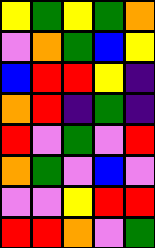[["yellow", "green", "yellow", "green", "orange"], ["violet", "orange", "green", "blue", "yellow"], ["blue", "red", "red", "yellow", "indigo"], ["orange", "red", "indigo", "green", "indigo"], ["red", "violet", "green", "violet", "red"], ["orange", "green", "violet", "blue", "violet"], ["violet", "violet", "yellow", "red", "red"], ["red", "red", "orange", "violet", "green"]]